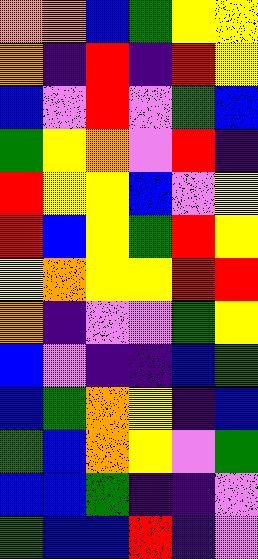[["orange", "orange", "blue", "green", "yellow", "yellow"], ["orange", "indigo", "red", "indigo", "red", "yellow"], ["blue", "violet", "red", "violet", "green", "blue"], ["green", "yellow", "orange", "violet", "red", "indigo"], ["red", "yellow", "yellow", "blue", "violet", "yellow"], ["red", "blue", "yellow", "green", "red", "yellow"], ["yellow", "orange", "yellow", "yellow", "red", "red"], ["orange", "indigo", "violet", "violet", "green", "yellow"], ["blue", "violet", "indigo", "indigo", "blue", "green"], ["blue", "green", "orange", "yellow", "indigo", "blue"], ["green", "blue", "orange", "yellow", "violet", "green"], ["blue", "blue", "green", "indigo", "indigo", "violet"], ["green", "blue", "blue", "red", "indigo", "violet"]]